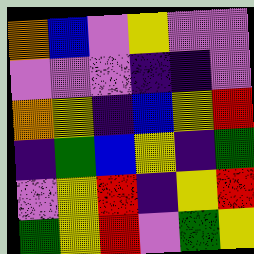[["orange", "blue", "violet", "yellow", "violet", "violet"], ["violet", "violet", "violet", "indigo", "indigo", "violet"], ["orange", "yellow", "indigo", "blue", "yellow", "red"], ["indigo", "green", "blue", "yellow", "indigo", "green"], ["violet", "yellow", "red", "indigo", "yellow", "red"], ["green", "yellow", "red", "violet", "green", "yellow"]]